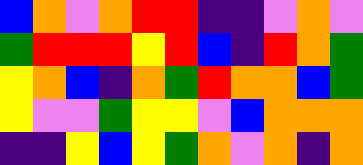[["blue", "orange", "violet", "orange", "red", "red", "indigo", "indigo", "violet", "orange", "violet"], ["green", "red", "red", "red", "yellow", "red", "blue", "indigo", "red", "orange", "green"], ["yellow", "orange", "blue", "indigo", "orange", "green", "red", "orange", "orange", "blue", "green"], ["yellow", "violet", "violet", "green", "yellow", "yellow", "violet", "blue", "orange", "orange", "orange"], ["indigo", "indigo", "yellow", "blue", "yellow", "green", "orange", "violet", "orange", "indigo", "orange"]]